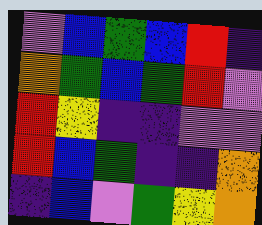[["violet", "blue", "green", "blue", "red", "indigo"], ["orange", "green", "blue", "green", "red", "violet"], ["red", "yellow", "indigo", "indigo", "violet", "violet"], ["red", "blue", "green", "indigo", "indigo", "orange"], ["indigo", "blue", "violet", "green", "yellow", "orange"]]